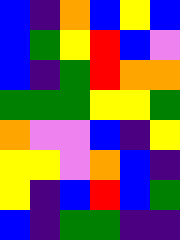[["blue", "indigo", "orange", "blue", "yellow", "blue"], ["blue", "green", "yellow", "red", "blue", "violet"], ["blue", "indigo", "green", "red", "orange", "orange"], ["green", "green", "green", "yellow", "yellow", "green"], ["orange", "violet", "violet", "blue", "indigo", "yellow"], ["yellow", "yellow", "violet", "orange", "blue", "indigo"], ["yellow", "indigo", "blue", "red", "blue", "green"], ["blue", "indigo", "green", "green", "indigo", "indigo"]]